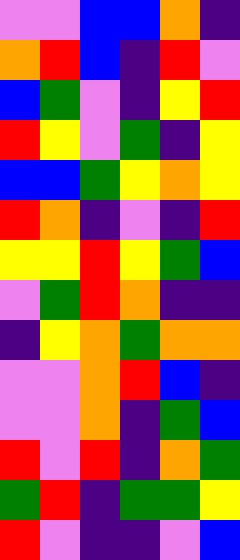[["violet", "violet", "blue", "blue", "orange", "indigo"], ["orange", "red", "blue", "indigo", "red", "violet"], ["blue", "green", "violet", "indigo", "yellow", "red"], ["red", "yellow", "violet", "green", "indigo", "yellow"], ["blue", "blue", "green", "yellow", "orange", "yellow"], ["red", "orange", "indigo", "violet", "indigo", "red"], ["yellow", "yellow", "red", "yellow", "green", "blue"], ["violet", "green", "red", "orange", "indigo", "indigo"], ["indigo", "yellow", "orange", "green", "orange", "orange"], ["violet", "violet", "orange", "red", "blue", "indigo"], ["violet", "violet", "orange", "indigo", "green", "blue"], ["red", "violet", "red", "indigo", "orange", "green"], ["green", "red", "indigo", "green", "green", "yellow"], ["red", "violet", "indigo", "indigo", "violet", "blue"]]